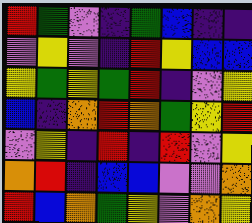[["red", "green", "violet", "indigo", "green", "blue", "indigo", "indigo"], ["violet", "yellow", "violet", "indigo", "red", "yellow", "blue", "blue"], ["yellow", "green", "yellow", "green", "red", "indigo", "violet", "yellow"], ["blue", "indigo", "orange", "red", "orange", "green", "yellow", "red"], ["violet", "yellow", "indigo", "red", "indigo", "red", "violet", "yellow"], ["orange", "red", "indigo", "blue", "blue", "violet", "violet", "orange"], ["red", "blue", "orange", "green", "yellow", "violet", "orange", "yellow"]]